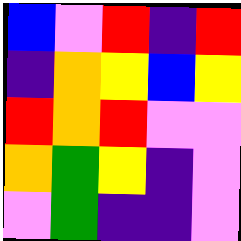[["blue", "violet", "red", "indigo", "red"], ["indigo", "orange", "yellow", "blue", "yellow"], ["red", "orange", "red", "violet", "violet"], ["orange", "green", "yellow", "indigo", "violet"], ["violet", "green", "indigo", "indigo", "violet"]]